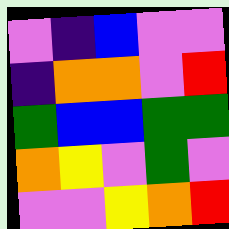[["violet", "indigo", "blue", "violet", "violet"], ["indigo", "orange", "orange", "violet", "red"], ["green", "blue", "blue", "green", "green"], ["orange", "yellow", "violet", "green", "violet"], ["violet", "violet", "yellow", "orange", "red"]]